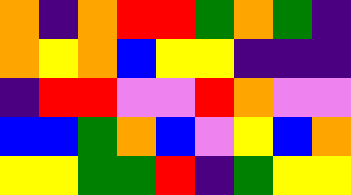[["orange", "indigo", "orange", "red", "red", "green", "orange", "green", "indigo"], ["orange", "yellow", "orange", "blue", "yellow", "yellow", "indigo", "indigo", "indigo"], ["indigo", "red", "red", "violet", "violet", "red", "orange", "violet", "violet"], ["blue", "blue", "green", "orange", "blue", "violet", "yellow", "blue", "orange"], ["yellow", "yellow", "green", "green", "red", "indigo", "green", "yellow", "yellow"]]